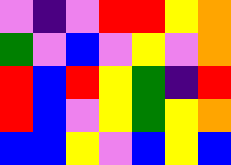[["violet", "indigo", "violet", "red", "red", "yellow", "orange"], ["green", "violet", "blue", "violet", "yellow", "violet", "orange"], ["red", "blue", "red", "yellow", "green", "indigo", "red"], ["red", "blue", "violet", "yellow", "green", "yellow", "orange"], ["blue", "blue", "yellow", "violet", "blue", "yellow", "blue"]]